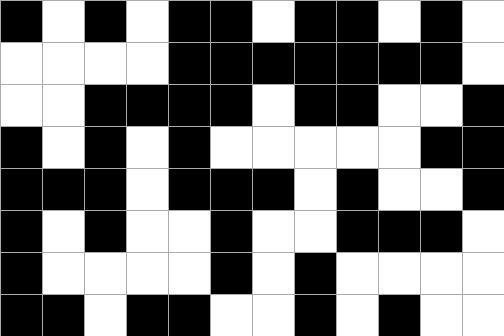[["black", "white", "black", "white", "black", "black", "white", "black", "black", "white", "black", "white"], ["white", "white", "white", "white", "black", "black", "black", "black", "black", "black", "black", "white"], ["white", "white", "black", "black", "black", "black", "white", "black", "black", "white", "white", "black"], ["black", "white", "black", "white", "black", "white", "white", "white", "white", "white", "black", "black"], ["black", "black", "black", "white", "black", "black", "black", "white", "black", "white", "white", "black"], ["black", "white", "black", "white", "white", "black", "white", "white", "black", "black", "black", "white"], ["black", "white", "white", "white", "white", "black", "white", "black", "white", "white", "white", "white"], ["black", "black", "white", "black", "black", "white", "white", "black", "white", "black", "white", "white"]]